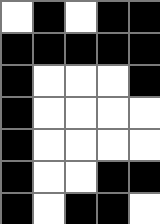[["white", "black", "white", "black", "black"], ["black", "black", "black", "black", "black"], ["black", "white", "white", "white", "black"], ["black", "white", "white", "white", "white"], ["black", "white", "white", "white", "white"], ["black", "white", "white", "black", "black"], ["black", "white", "black", "black", "white"]]